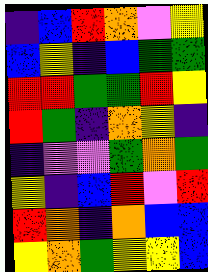[["indigo", "blue", "red", "orange", "violet", "yellow"], ["blue", "yellow", "indigo", "blue", "green", "green"], ["red", "red", "green", "green", "red", "yellow"], ["red", "green", "indigo", "orange", "yellow", "indigo"], ["indigo", "violet", "violet", "green", "orange", "green"], ["yellow", "indigo", "blue", "red", "violet", "red"], ["red", "orange", "indigo", "orange", "blue", "blue"], ["yellow", "orange", "green", "yellow", "yellow", "blue"]]